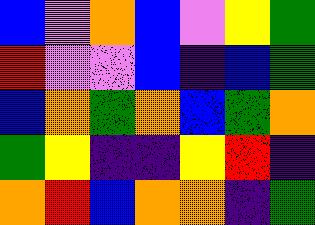[["blue", "violet", "orange", "blue", "violet", "yellow", "green"], ["red", "violet", "violet", "blue", "indigo", "blue", "green"], ["blue", "orange", "green", "orange", "blue", "green", "orange"], ["green", "yellow", "indigo", "indigo", "yellow", "red", "indigo"], ["orange", "red", "blue", "orange", "orange", "indigo", "green"]]